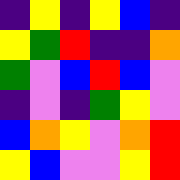[["indigo", "yellow", "indigo", "yellow", "blue", "indigo"], ["yellow", "green", "red", "indigo", "indigo", "orange"], ["green", "violet", "blue", "red", "blue", "violet"], ["indigo", "violet", "indigo", "green", "yellow", "violet"], ["blue", "orange", "yellow", "violet", "orange", "red"], ["yellow", "blue", "violet", "violet", "yellow", "red"]]